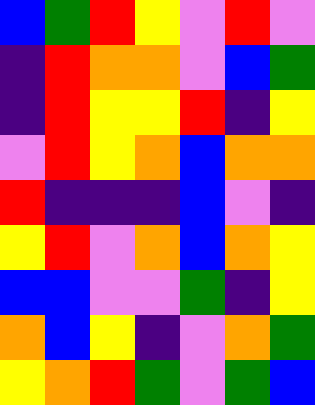[["blue", "green", "red", "yellow", "violet", "red", "violet"], ["indigo", "red", "orange", "orange", "violet", "blue", "green"], ["indigo", "red", "yellow", "yellow", "red", "indigo", "yellow"], ["violet", "red", "yellow", "orange", "blue", "orange", "orange"], ["red", "indigo", "indigo", "indigo", "blue", "violet", "indigo"], ["yellow", "red", "violet", "orange", "blue", "orange", "yellow"], ["blue", "blue", "violet", "violet", "green", "indigo", "yellow"], ["orange", "blue", "yellow", "indigo", "violet", "orange", "green"], ["yellow", "orange", "red", "green", "violet", "green", "blue"]]